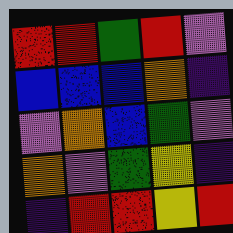[["red", "red", "green", "red", "violet"], ["blue", "blue", "blue", "orange", "indigo"], ["violet", "orange", "blue", "green", "violet"], ["orange", "violet", "green", "yellow", "indigo"], ["indigo", "red", "red", "yellow", "red"]]